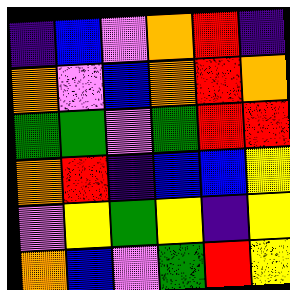[["indigo", "blue", "violet", "orange", "red", "indigo"], ["orange", "violet", "blue", "orange", "red", "orange"], ["green", "green", "violet", "green", "red", "red"], ["orange", "red", "indigo", "blue", "blue", "yellow"], ["violet", "yellow", "green", "yellow", "indigo", "yellow"], ["orange", "blue", "violet", "green", "red", "yellow"]]